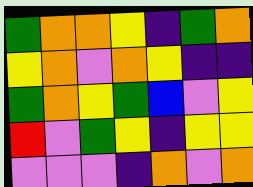[["green", "orange", "orange", "yellow", "indigo", "green", "orange"], ["yellow", "orange", "violet", "orange", "yellow", "indigo", "indigo"], ["green", "orange", "yellow", "green", "blue", "violet", "yellow"], ["red", "violet", "green", "yellow", "indigo", "yellow", "yellow"], ["violet", "violet", "violet", "indigo", "orange", "violet", "orange"]]